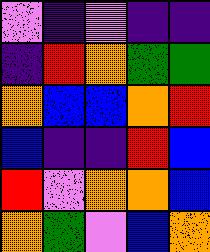[["violet", "indigo", "violet", "indigo", "indigo"], ["indigo", "red", "orange", "green", "green"], ["orange", "blue", "blue", "orange", "red"], ["blue", "indigo", "indigo", "red", "blue"], ["red", "violet", "orange", "orange", "blue"], ["orange", "green", "violet", "blue", "orange"]]